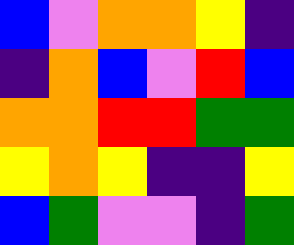[["blue", "violet", "orange", "orange", "yellow", "indigo"], ["indigo", "orange", "blue", "violet", "red", "blue"], ["orange", "orange", "red", "red", "green", "green"], ["yellow", "orange", "yellow", "indigo", "indigo", "yellow"], ["blue", "green", "violet", "violet", "indigo", "green"]]